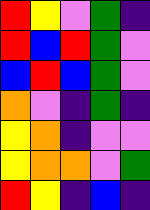[["red", "yellow", "violet", "green", "indigo"], ["red", "blue", "red", "green", "violet"], ["blue", "red", "blue", "green", "violet"], ["orange", "violet", "indigo", "green", "indigo"], ["yellow", "orange", "indigo", "violet", "violet"], ["yellow", "orange", "orange", "violet", "green"], ["red", "yellow", "indigo", "blue", "indigo"]]